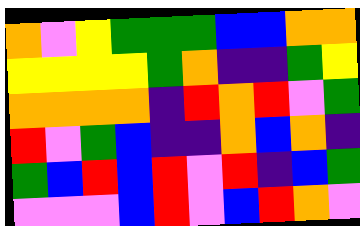[["orange", "violet", "yellow", "green", "green", "green", "blue", "blue", "orange", "orange"], ["yellow", "yellow", "yellow", "yellow", "green", "orange", "indigo", "indigo", "green", "yellow"], ["orange", "orange", "orange", "orange", "indigo", "red", "orange", "red", "violet", "green"], ["red", "violet", "green", "blue", "indigo", "indigo", "orange", "blue", "orange", "indigo"], ["green", "blue", "red", "blue", "red", "violet", "red", "indigo", "blue", "green"], ["violet", "violet", "violet", "blue", "red", "violet", "blue", "red", "orange", "violet"]]